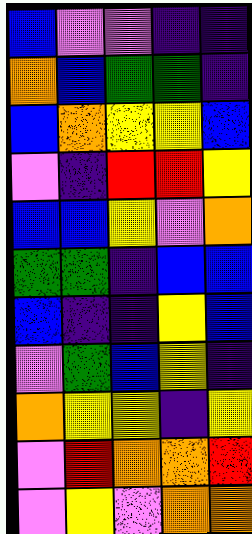[["blue", "violet", "violet", "indigo", "indigo"], ["orange", "blue", "green", "green", "indigo"], ["blue", "orange", "yellow", "yellow", "blue"], ["violet", "indigo", "red", "red", "yellow"], ["blue", "blue", "yellow", "violet", "orange"], ["green", "green", "indigo", "blue", "blue"], ["blue", "indigo", "indigo", "yellow", "blue"], ["violet", "green", "blue", "yellow", "indigo"], ["orange", "yellow", "yellow", "indigo", "yellow"], ["violet", "red", "orange", "orange", "red"], ["violet", "yellow", "violet", "orange", "orange"]]